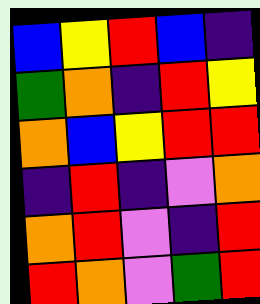[["blue", "yellow", "red", "blue", "indigo"], ["green", "orange", "indigo", "red", "yellow"], ["orange", "blue", "yellow", "red", "red"], ["indigo", "red", "indigo", "violet", "orange"], ["orange", "red", "violet", "indigo", "red"], ["red", "orange", "violet", "green", "red"]]